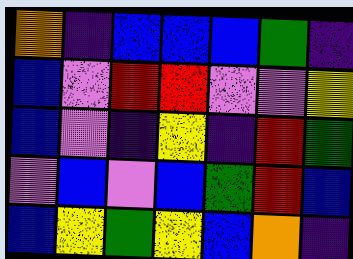[["orange", "indigo", "blue", "blue", "blue", "green", "indigo"], ["blue", "violet", "red", "red", "violet", "violet", "yellow"], ["blue", "violet", "indigo", "yellow", "indigo", "red", "green"], ["violet", "blue", "violet", "blue", "green", "red", "blue"], ["blue", "yellow", "green", "yellow", "blue", "orange", "indigo"]]